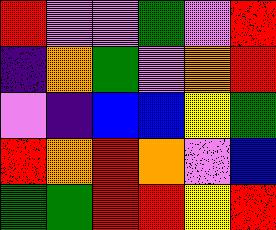[["red", "violet", "violet", "green", "violet", "red"], ["indigo", "orange", "green", "violet", "orange", "red"], ["violet", "indigo", "blue", "blue", "yellow", "green"], ["red", "orange", "red", "orange", "violet", "blue"], ["green", "green", "red", "red", "yellow", "red"]]